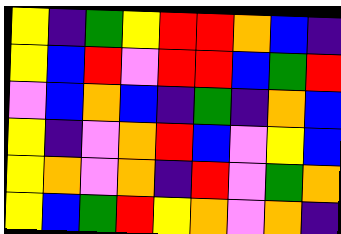[["yellow", "indigo", "green", "yellow", "red", "red", "orange", "blue", "indigo"], ["yellow", "blue", "red", "violet", "red", "red", "blue", "green", "red"], ["violet", "blue", "orange", "blue", "indigo", "green", "indigo", "orange", "blue"], ["yellow", "indigo", "violet", "orange", "red", "blue", "violet", "yellow", "blue"], ["yellow", "orange", "violet", "orange", "indigo", "red", "violet", "green", "orange"], ["yellow", "blue", "green", "red", "yellow", "orange", "violet", "orange", "indigo"]]